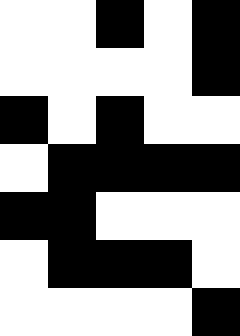[["white", "white", "black", "white", "black"], ["white", "white", "white", "white", "black"], ["black", "white", "black", "white", "white"], ["white", "black", "black", "black", "black"], ["black", "black", "white", "white", "white"], ["white", "black", "black", "black", "white"], ["white", "white", "white", "white", "black"]]